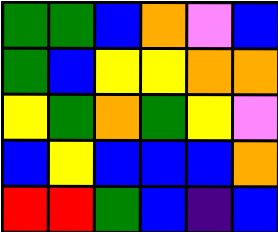[["green", "green", "blue", "orange", "violet", "blue"], ["green", "blue", "yellow", "yellow", "orange", "orange"], ["yellow", "green", "orange", "green", "yellow", "violet"], ["blue", "yellow", "blue", "blue", "blue", "orange"], ["red", "red", "green", "blue", "indigo", "blue"]]